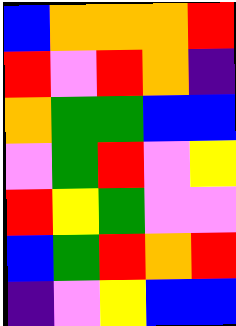[["blue", "orange", "orange", "orange", "red"], ["red", "violet", "red", "orange", "indigo"], ["orange", "green", "green", "blue", "blue"], ["violet", "green", "red", "violet", "yellow"], ["red", "yellow", "green", "violet", "violet"], ["blue", "green", "red", "orange", "red"], ["indigo", "violet", "yellow", "blue", "blue"]]